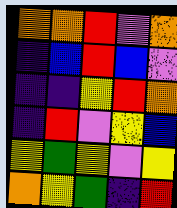[["orange", "orange", "red", "violet", "orange"], ["indigo", "blue", "red", "blue", "violet"], ["indigo", "indigo", "yellow", "red", "orange"], ["indigo", "red", "violet", "yellow", "blue"], ["yellow", "green", "yellow", "violet", "yellow"], ["orange", "yellow", "green", "indigo", "red"]]